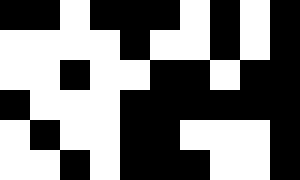[["black", "black", "white", "black", "black", "black", "white", "black", "white", "black"], ["white", "white", "white", "white", "black", "white", "white", "black", "white", "black"], ["white", "white", "black", "white", "white", "black", "black", "white", "black", "black"], ["black", "white", "white", "white", "black", "black", "black", "black", "black", "black"], ["white", "black", "white", "white", "black", "black", "white", "white", "white", "black"], ["white", "white", "black", "white", "black", "black", "black", "white", "white", "black"]]